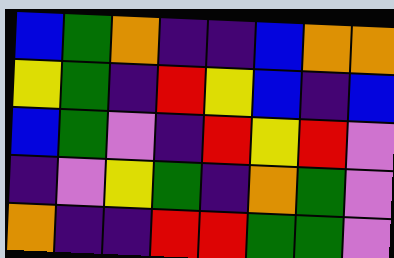[["blue", "green", "orange", "indigo", "indigo", "blue", "orange", "orange"], ["yellow", "green", "indigo", "red", "yellow", "blue", "indigo", "blue"], ["blue", "green", "violet", "indigo", "red", "yellow", "red", "violet"], ["indigo", "violet", "yellow", "green", "indigo", "orange", "green", "violet"], ["orange", "indigo", "indigo", "red", "red", "green", "green", "violet"]]